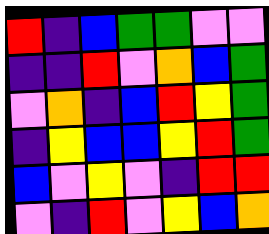[["red", "indigo", "blue", "green", "green", "violet", "violet"], ["indigo", "indigo", "red", "violet", "orange", "blue", "green"], ["violet", "orange", "indigo", "blue", "red", "yellow", "green"], ["indigo", "yellow", "blue", "blue", "yellow", "red", "green"], ["blue", "violet", "yellow", "violet", "indigo", "red", "red"], ["violet", "indigo", "red", "violet", "yellow", "blue", "orange"]]